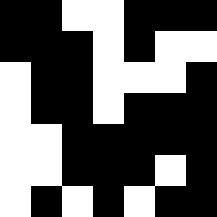[["black", "black", "white", "white", "black", "black", "black"], ["black", "black", "black", "white", "black", "white", "white"], ["white", "black", "black", "white", "white", "white", "black"], ["white", "black", "black", "white", "black", "black", "black"], ["white", "white", "black", "black", "black", "black", "black"], ["white", "white", "black", "black", "black", "white", "black"], ["white", "black", "white", "black", "white", "black", "black"]]